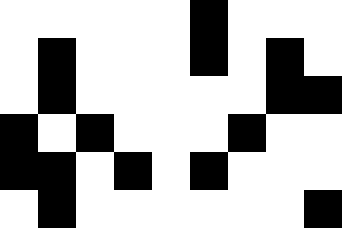[["white", "white", "white", "white", "white", "black", "white", "white", "white"], ["white", "black", "white", "white", "white", "black", "white", "black", "white"], ["white", "black", "white", "white", "white", "white", "white", "black", "black"], ["black", "white", "black", "white", "white", "white", "black", "white", "white"], ["black", "black", "white", "black", "white", "black", "white", "white", "white"], ["white", "black", "white", "white", "white", "white", "white", "white", "black"]]